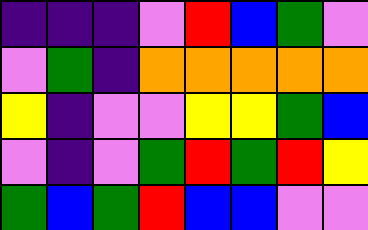[["indigo", "indigo", "indigo", "violet", "red", "blue", "green", "violet"], ["violet", "green", "indigo", "orange", "orange", "orange", "orange", "orange"], ["yellow", "indigo", "violet", "violet", "yellow", "yellow", "green", "blue"], ["violet", "indigo", "violet", "green", "red", "green", "red", "yellow"], ["green", "blue", "green", "red", "blue", "blue", "violet", "violet"]]